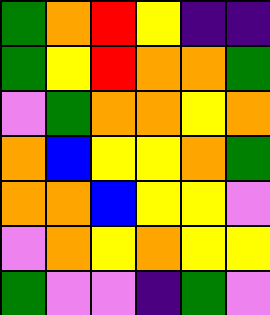[["green", "orange", "red", "yellow", "indigo", "indigo"], ["green", "yellow", "red", "orange", "orange", "green"], ["violet", "green", "orange", "orange", "yellow", "orange"], ["orange", "blue", "yellow", "yellow", "orange", "green"], ["orange", "orange", "blue", "yellow", "yellow", "violet"], ["violet", "orange", "yellow", "orange", "yellow", "yellow"], ["green", "violet", "violet", "indigo", "green", "violet"]]